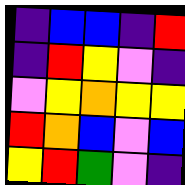[["indigo", "blue", "blue", "indigo", "red"], ["indigo", "red", "yellow", "violet", "indigo"], ["violet", "yellow", "orange", "yellow", "yellow"], ["red", "orange", "blue", "violet", "blue"], ["yellow", "red", "green", "violet", "indigo"]]